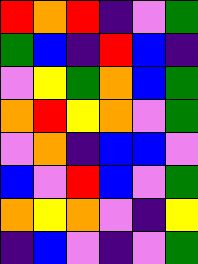[["red", "orange", "red", "indigo", "violet", "green"], ["green", "blue", "indigo", "red", "blue", "indigo"], ["violet", "yellow", "green", "orange", "blue", "green"], ["orange", "red", "yellow", "orange", "violet", "green"], ["violet", "orange", "indigo", "blue", "blue", "violet"], ["blue", "violet", "red", "blue", "violet", "green"], ["orange", "yellow", "orange", "violet", "indigo", "yellow"], ["indigo", "blue", "violet", "indigo", "violet", "green"]]